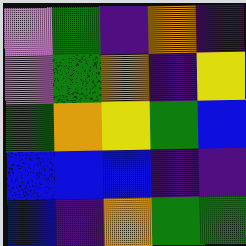[["violet", "green", "indigo", "orange", "indigo"], ["violet", "green", "orange", "indigo", "yellow"], ["green", "orange", "yellow", "green", "blue"], ["blue", "blue", "blue", "indigo", "indigo"], ["blue", "indigo", "orange", "green", "green"]]